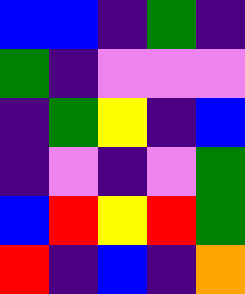[["blue", "blue", "indigo", "green", "indigo"], ["green", "indigo", "violet", "violet", "violet"], ["indigo", "green", "yellow", "indigo", "blue"], ["indigo", "violet", "indigo", "violet", "green"], ["blue", "red", "yellow", "red", "green"], ["red", "indigo", "blue", "indigo", "orange"]]